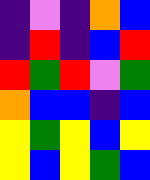[["indigo", "violet", "indigo", "orange", "blue"], ["indigo", "red", "indigo", "blue", "red"], ["red", "green", "red", "violet", "green"], ["orange", "blue", "blue", "indigo", "blue"], ["yellow", "green", "yellow", "blue", "yellow"], ["yellow", "blue", "yellow", "green", "blue"]]